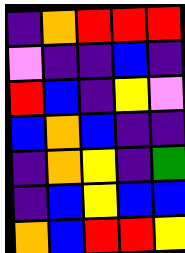[["indigo", "orange", "red", "red", "red"], ["violet", "indigo", "indigo", "blue", "indigo"], ["red", "blue", "indigo", "yellow", "violet"], ["blue", "orange", "blue", "indigo", "indigo"], ["indigo", "orange", "yellow", "indigo", "green"], ["indigo", "blue", "yellow", "blue", "blue"], ["orange", "blue", "red", "red", "yellow"]]